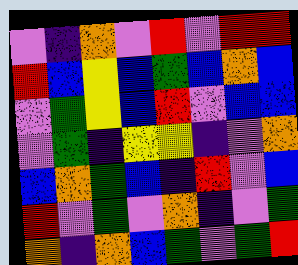[["violet", "indigo", "orange", "violet", "red", "violet", "red", "red"], ["red", "blue", "yellow", "blue", "green", "blue", "orange", "blue"], ["violet", "green", "yellow", "blue", "red", "violet", "blue", "blue"], ["violet", "green", "indigo", "yellow", "yellow", "indigo", "violet", "orange"], ["blue", "orange", "green", "blue", "indigo", "red", "violet", "blue"], ["red", "violet", "green", "violet", "orange", "indigo", "violet", "green"], ["orange", "indigo", "orange", "blue", "green", "violet", "green", "red"]]